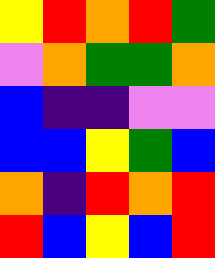[["yellow", "red", "orange", "red", "green"], ["violet", "orange", "green", "green", "orange"], ["blue", "indigo", "indigo", "violet", "violet"], ["blue", "blue", "yellow", "green", "blue"], ["orange", "indigo", "red", "orange", "red"], ["red", "blue", "yellow", "blue", "red"]]